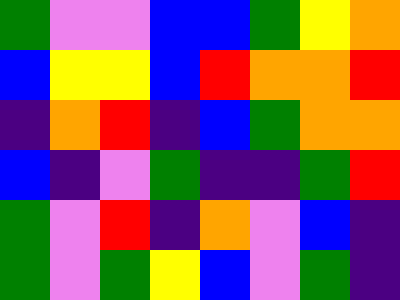[["green", "violet", "violet", "blue", "blue", "green", "yellow", "orange"], ["blue", "yellow", "yellow", "blue", "red", "orange", "orange", "red"], ["indigo", "orange", "red", "indigo", "blue", "green", "orange", "orange"], ["blue", "indigo", "violet", "green", "indigo", "indigo", "green", "red"], ["green", "violet", "red", "indigo", "orange", "violet", "blue", "indigo"], ["green", "violet", "green", "yellow", "blue", "violet", "green", "indigo"]]